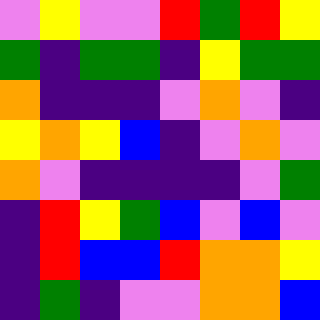[["violet", "yellow", "violet", "violet", "red", "green", "red", "yellow"], ["green", "indigo", "green", "green", "indigo", "yellow", "green", "green"], ["orange", "indigo", "indigo", "indigo", "violet", "orange", "violet", "indigo"], ["yellow", "orange", "yellow", "blue", "indigo", "violet", "orange", "violet"], ["orange", "violet", "indigo", "indigo", "indigo", "indigo", "violet", "green"], ["indigo", "red", "yellow", "green", "blue", "violet", "blue", "violet"], ["indigo", "red", "blue", "blue", "red", "orange", "orange", "yellow"], ["indigo", "green", "indigo", "violet", "violet", "orange", "orange", "blue"]]